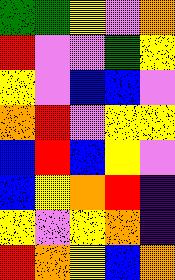[["green", "green", "yellow", "violet", "orange"], ["red", "violet", "violet", "green", "yellow"], ["yellow", "violet", "blue", "blue", "violet"], ["orange", "red", "violet", "yellow", "yellow"], ["blue", "red", "blue", "yellow", "violet"], ["blue", "yellow", "orange", "red", "indigo"], ["yellow", "violet", "yellow", "orange", "indigo"], ["red", "orange", "yellow", "blue", "orange"]]